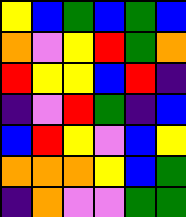[["yellow", "blue", "green", "blue", "green", "blue"], ["orange", "violet", "yellow", "red", "green", "orange"], ["red", "yellow", "yellow", "blue", "red", "indigo"], ["indigo", "violet", "red", "green", "indigo", "blue"], ["blue", "red", "yellow", "violet", "blue", "yellow"], ["orange", "orange", "orange", "yellow", "blue", "green"], ["indigo", "orange", "violet", "violet", "green", "green"]]